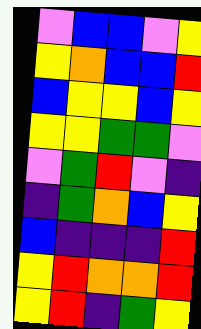[["violet", "blue", "blue", "violet", "yellow"], ["yellow", "orange", "blue", "blue", "red"], ["blue", "yellow", "yellow", "blue", "yellow"], ["yellow", "yellow", "green", "green", "violet"], ["violet", "green", "red", "violet", "indigo"], ["indigo", "green", "orange", "blue", "yellow"], ["blue", "indigo", "indigo", "indigo", "red"], ["yellow", "red", "orange", "orange", "red"], ["yellow", "red", "indigo", "green", "yellow"]]